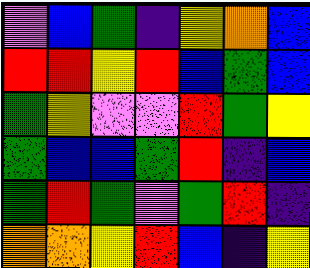[["violet", "blue", "green", "indigo", "yellow", "orange", "blue"], ["red", "red", "yellow", "red", "blue", "green", "blue"], ["green", "yellow", "violet", "violet", "red", "green", "yellow"], ["green", "blue", "blue", "green", "red", "indigo", "blue"], ["green", "red", "green", "violet", "green", "red", "indigo"], ["orange", "orange", "yellow", "red", "blue", "indigo", "yellow"]]